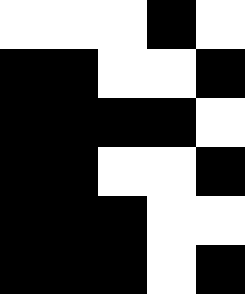[["white", "white", "white", "black", "white"], ["black", "black", "white", "white", "black"], ["black", "black", "black", "black", "white"], ["black", "black", "white", "white", "black"], ["black", "black", "black", "white", "white"], ["black", "black", "black", "white", "black"]]